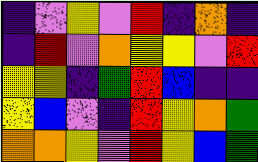[["indigo", "violet", "yellow", "violet", "red", "indigo", "orange", "indigo"], ["indigo", "red", "violet", "orange", "yellow", "yellow", "violet", "red"], ["yellow", "yellow", "indigo", "green", "red", "blue", "indigo", "indigo"], ["yellow", "blue", "violet", "indigo", "red", "yellow", "orange", "green"], ["orange", "orange", "yellow", "violet", "red", "yellow", "blue", "green"]]